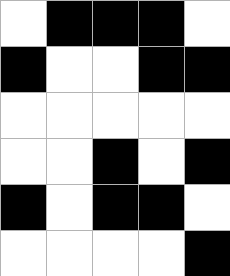[["white", "black", "black", "black", "white"], ["black", "white", "white", "black", "black"], ["white", "white", "white", "white", "white"], ["white", "white", "black", "white", "black"], ["black", "white", "black", "black", "white"], ["white", "white", "white", "white", "black"]]